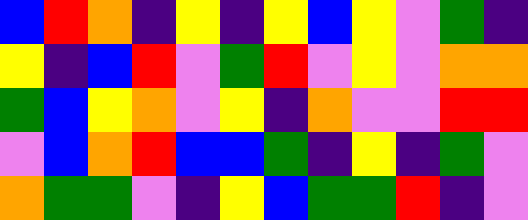[["blue", "red", "orange", "indigo", "yellow", "indigo", "yellow", "blue", "yellow", "violet", "green", "indigo"], ["yellow", "indigo", "blue", "red", "violet", "green", "red", "violet", "yellow", "violet", "orange", "orange"], ["green", "blue", "yellow", "orange", "violet", "yellow", "indigo", "orange", "violet", "violet", "red", "red"], ["violet", "blue", "orange", "red", "blue", "blue", "green", "indigo", "yellow", "indigo", "green", "violet"], ["orange", "green", "green", "violet", "indigo", "yellow", "blue", "green", "green", "red", "indigo", "violet"]]